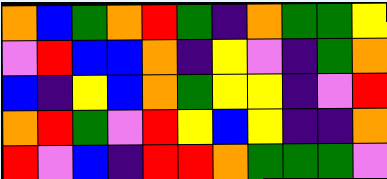[["orange", "blue", "green", "orange", "red", "green", "indigo", "orange", "green", "green", "yellow"], ["violet", "red", "blue", "blue", "orange", "indigo", "yellow", "violet", "indigo", "green", "orange"], ["blue", "indigo", "yellow", "blue", "orange", "green", "yellow", "yellow", "indigo", "violet", "red"], ["orange", "red", "green", "violet", "red", "yellow", "blue", "yellow", "indigo", "indigo", "orange"], ["red", "violet", "blue", "indigo", "red", "red", "orange", "green", "green", "green", "violet"]]